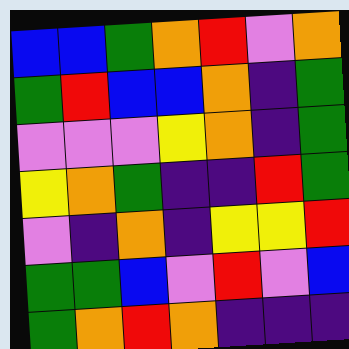[["blue", "blue", "green", "orange", "red", "violet", "orange"], ["green", "red", "blue", "blue", "orange", "indigo", "green"], ["violet", "violet", "violet", "yellow", "orange", "indigo", "green"], ["yellow", "orange", "green", "indigo", "indigo", "red", "green"], ["violet", "indigo", "orange", "indigo", "yellow", "yellow", "red"], ["green", "green", "blue", "violet", "red", "violet", "blue"], ["green", "orange", "red", "orange", "indigo", "indigo", "indigo"]]